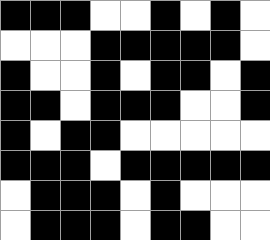[["black", "black", "black", "white", "white", "black", "white", "black", "white"], ["white", "white", "white", "black", "black", "black", "black", "black", "white"], ["black", "white", "white", "black", "white", "black", "black", "white", "black"], ["black", "black", "white", "black", "black", "black", "white", "white", "black"], ["black", "white", "black", "black", "white", "white", "white", "white", "white"], ["black", "black", "black", "white", "black", "black", "black", "black", "black"], ["white", "black", "black", "black", "white", "black", "white", "white", "white"], ["white", "black", "black", "black", "white", "black", "black", "white", "white"]]